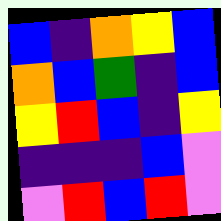[["blue", "indigo", "orange", "yellow", "blue"], ["orange", "blue", "green", "indigo", "blue"], ["yellow", "red", "blue", "indigo", "yellow"], ["indigo", "indigo", "indigo", "blue", "violet"], ["violet", "red", "blue", "red", "violet"]]